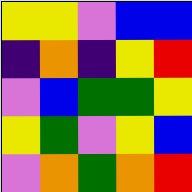[["yellow", "yellow", "violet", "blue", "blue"], ["indigo", "orange", "indigo", "yellow", "red"], ["violet", "blue", "green", "green", "yellow"], ["yellow", "green", "violet", "yellow", "blue"], ["violet", "orange", "green", "orange", "red"]]